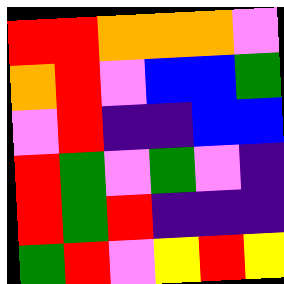[["red", "red", "orange", "orange", "orange", "violet"], ["orange", "red", "violet", "blue", "blue", "green"], ["violet", "red", "indigo", "indigo", "blue", "blue"], ["red", "green", "violet", "green", "violet", "indigo"], ["red", "green", "red", "indigo", "indigo", "indigo"], ["green", "red", "violet", "yellow", "red", "yellow"]]